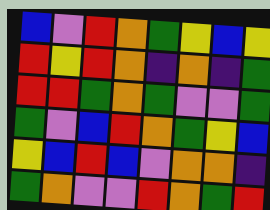[["blue", "violet", "red", "orange", "green", "yellow", "blue", "yellow"], ["red", "yellow", "red", "orange", "indigo", "orange", "indigo", "green"], ["red", "red", "green", "orange", "green", "violet", "violet", "green"], ["green", "violet", "blue", "red", "orange", "green", "yellow", "blue"], ["yellow", "blue", "red", "blue", "violet", "orange", "orange", "indigo"], ["green", "orange", "violet", "violet", "red", "orange", "green", "red"]]